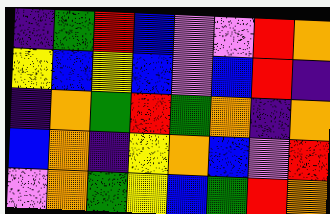[["indigo", "green", "red", "blue", "violet", "violet", "red", "orange"], ["yellow", "blue", "yellow", "blue", "violet", "blue", "red", "indigo"], ["indigo", "orange", "green", "red", "green", "orange", "indigo", "orange"], ["blue", "orange", "indigo", "yellow", "orange", "blue", "violet", "red"], ["violet", "orange", "green", "yellow", "blue", "green", "red", "orange"]]